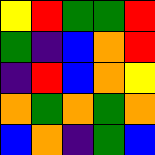[["yellow", "red", "green", "green", "red"], ["green", "indigo", "blue", "orange", "red"], ["indigo", "red", "blue", "orange", "yellow"], ["orange", "green", "orange", "green", "orange"], ["blue", "orange", "indigo", "green", "blue"]]